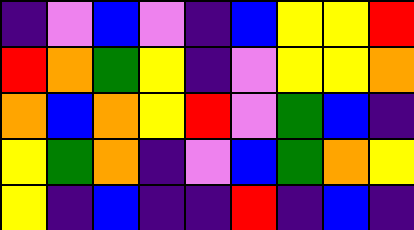[["indigo", "violet", "blue", "violet", "indigo", "blue", "yellow", "yellow", "red"], ["red", "orange", "green", "yellow", "indigo", "violet", "yellow", "yellow", "orange"], ["orange", "blue", "orange", "yellow", "red", "violet", "green", "blue", "indigo"], ["yellow", "green", "orange", "indigo", "violet", "blue", "green", "orange", "yellow"], ["yellow", "indigo", "blue", "indigo", "indigo", "red", "indigo", "blue", "indigo"]]